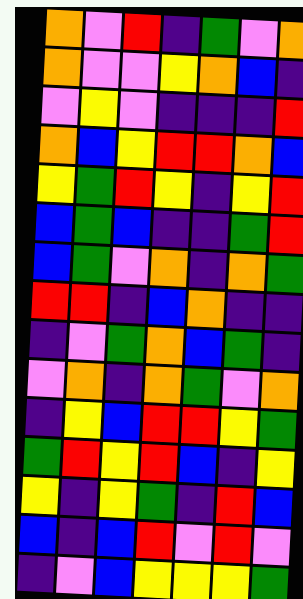[["orange", "violet", "red", "indigo", "green", "violet", "orange"], ["orange", "violet", "violet", "yellow", "orange", "blue", "indigo"], ["violet", "yellow", "violet", "indigo", "indigo", "indigo", "red"], ["orange", "blue", "yellow", "red", "red", "orange", "blue"], ["yellow", "green", "red", "yellow", "indigo", "yellow", "red"], ["blue", "green", "blue", "indigo", "indigo", "green", "red"], ["blue", "green", "violet", "orange", "indigo", "orange", "green"], ["red", "red", "indigo", "blue", "orange", "indigo", "indigo"], ["indigo", "violet", "green", "orange", "blue", "green", "indigo"], ["violet", "orange", "indigo", "orange", "green", "violet", "orange"], ["indigo", "yellow", "blue", "red", "red", "yellow", "green"], ["green", "red", "yellow", "red", "blue", "indigo", "yellow"], ["yellow", "indigo", "yellow", "green", "indigo", "red", "blue"], ["blue", "indigo", "blue", "red", "violet", "red", "violet"], ["indigo", "violet", "blue", "yellow", "yellow", "yellow", "green"]]